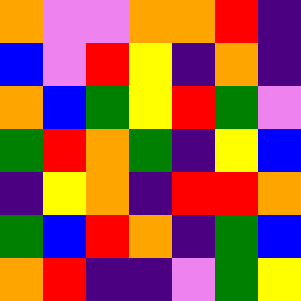[["orange", "violet", "violet", "orange", "orange", "red", "indigo"], ["blue", "violet", "red", "yellow", "indigo", "orange", "indigo"], ["orange", "blue", "green", "yellow", "red", "green", "violet"], ["green", "red", "orange", "green", "indigo", "yellow", "blue"], ["indigo", "yellow", "orange", "indigo", "red", "red", "orange"], ["green", "blue", "red", "orange", "indigo", "green", "blue"], ["orange", "red", "indigo", "indigo", "violet", "green", "yellow"]]